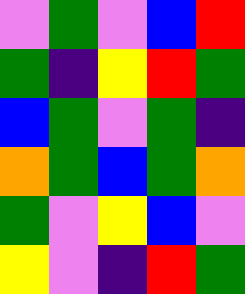[["violet", "green", "violet", "blue", "red"], ["green", "indigo", "yellow", "red", "green"], ["blue", "green", "violet", "green", "indigo"], ["orange", "green", "blue", "green", "orange"], ["green", "violet", "yellow", "blue", "violet"], ["yellow", "violet", "indigo", "red", "green"]]